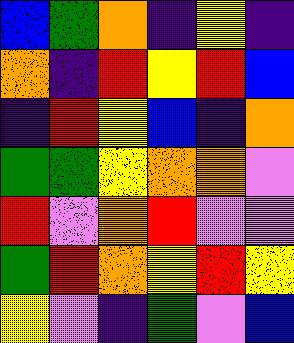[["blue", "green", "orange", "indigo", "yellow", "indigo"], ["orange", "indigo", "red", "yellow", "red", "blue"], ["indigo", "red", "yellow", "blue", "indigo", "orange"], ["green", "green", "yellow", "orange", "orange", "violet"], ["red", "violet", "orange", "red", "violet", "violet"], ["green", "red", "orange", "yellow", "red", "yellow"], ["yellow", "violet", "indigo", "green", "violet", "blue"]]